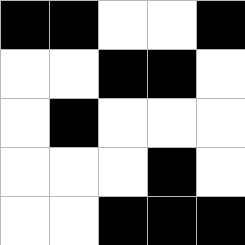[["black", "black", "white", "white", "black"], ["white", "white", "black", "black", "white"], ["white", "black", "white", "white", "white"], ["white", "white", "white", "black", "white"], ["white", "white", "black", "black", "black"]]